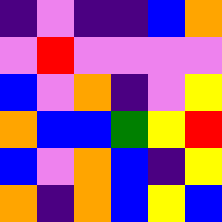[["indigo", "violet", "indigo", "indigo", "blue", "orange"], ["violet", "red", "violet", "violet", "violet", "violet"], ["blue", "violet", "orange", "indigo", "violet", "yellow"], ["orange", "blue", "blue", "green", "yellow", "red"], ["blue", "violet", "orange", "blue", "indigo", "yellow"], ["orange", "indigo", "orange", "blue", "yellow", "blue"]]